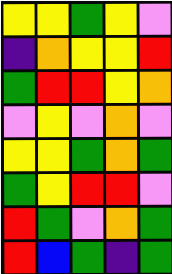[["yellow", "yellow", "green", "yellow", "violet"], ["indigo", "orange", "yellow", "yellow", "red"], ["green", "red", "red", "yellow", "orange"], ["violet", "yellow", "violet", "orange", "violet"], ["yellow", "yellow", "green", "orange", "green"], ["green", "yellow", "red", "red", "violet"], ["red", "green", "violet", "orange", "green"], ["red", "blue", "green", "indigo", "green"]]